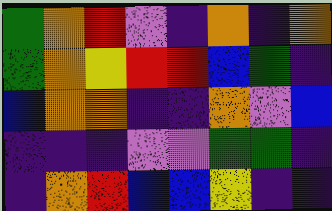[["green", "orange", "red", "violet", "indigo", "orange", "indigo", "orange"], ["green", "orange", "yellow", "red", "red", "blue", "green", "indigo"], ["blue", "orange", "orange", "indigo", "indigo", "orange", "violet", "blue"], ["indigo", "indigo", "indigo", "violet", "violet", "green", "green", "indigo"], ["indigo", "orange", "red", "blue", "blue", "yellow", "indigo", "indigo"]]